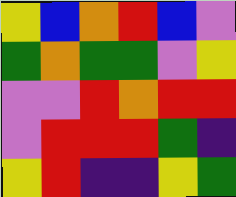[["yellow", "blue", "orange", "red", "blue", "violet"], ["green", "orange", "green", "green", "violet", "yellow"], ["violet", "violet", "red", "orange", "red", "red"], ["violet", "red", "red", "red", "green", "indigo"], ["yellow", "red", "indigo", "indigo", "yellow", "green"]]